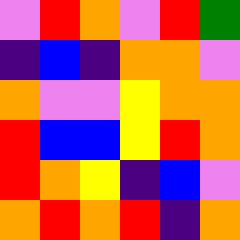[["violet", "red", "orange", "violet", "red", "green"], ["indigo", "blue", "indigo", "orange", "orange", "violet"], ["orange", "violet", "violet", "yellow", "orange", "orange"], ["red", "blue", "blue", "yellow", "red", "orange"], ["red", "orange", "yellow", "indigo", "blue", "violet"], ["orange", "red", "orange", "red", "indigo", "orange"]]